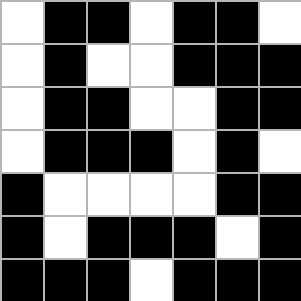[["white", "black", "black", "white", "black", "black", "white"], ["white", "black", "white", "white", "black", "black", "black"], ["white", "black", "black", "white", "white", "black", "black"], ["white", "black", "black", "black", "white", "black", "white"], ["black", "white", "white", "white", "white", "black", "black"], ["black", "white", "black", "black", "black", "white", "black"], ["black", "black", "black", "white", "black", "black", "black"]]